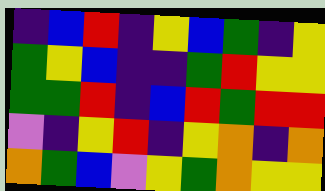[["indigo", "blue", "red", "indigo", "yellow", "blue", "green", "indigo", "yellow"], ["green", "yellow", "blue", "indigo", "indigo", "green", "red", "yellow", "yellow"], ["green", "green", "red", "indigo", "blue", "red", "green", "red", "red"], ["violet", "indigo", "yellow", "red", "indigo", "yellow", "orange", "indigo", "orange"], ["orange", "green", "blue", "violet", "yellow", "green", "orange", "yellow", "yellow"]]